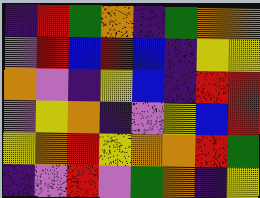[["indigo", "red", "green", "orange", "indigo", "green", "orange", "orange"], ["violet", "red", "blue", "red", "blue", "indigo", "yellow", "yellow"], ["orange", "violet", "indigo", "yellow", "blue", "indigo", "red", "red"], ["violet", "yellow", "orange", "indigo", "violet", "yellow", "blue", "red"], ["yellow", "orange", "red", "yellow", "orange", "orange", "red", "green"], ["indigo", "violet", "red", "violet", "green", "orange", "indigo", "yellow"]]